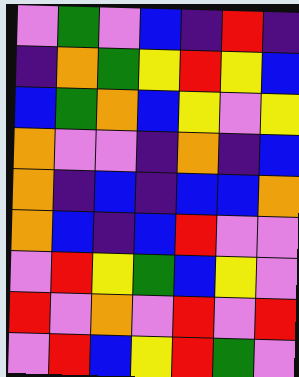[["violet", "green", "violet", "blue", "indigo", "red", "indigo"], ["indigo", "orange", "green", "yellow", "red", "yellow", "blue"], ["blue", "green", "orange", "blue", "yellow", "violet", "yellow"], ["orange", "violet", "violet", "indigo", "orange", "indigo", "blue"], ["orange", "indigo", "blue", "indigo", "blue", "blue", "orange"], ["orange", "blue", "indigo", "blue", "red", "violet", "violet"], ["violet", "red", "yellow", "green", "blue", "yellow", "violet"], ["red", "violet", "orange", "violet", "red", "violet", "red"], ["violet", "red", "blue", "yellow", "red", "green", "violet"]]